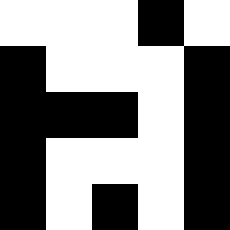[["white", "white", "white", "black", "white"], ["black", "white", "white", "white", "black"], ["black", "black", "black", "white", "black"], ["black", "white", "white", "white", "black"], ["black", "white", "black", "white", "black"]]